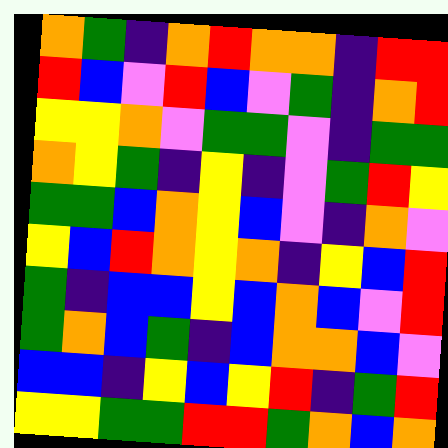[["orange", "green", "indigo", "orange", "red", "orange", "orange", "indigo", "red", "red"], ["red", "blue", "violet", "red", "blue", "violet", "green", "indigo", "orange", "red"], ["yellow", "yellow", "orange", "violet", "green", "green", "violet", "indigo", "green", "green"], ["orange", "yellow", "green", "indigo", "yellow", "indigo", "violet", "green", "red", "yellow"], ["green", "green", "blue", "orange", "yellow", "blue", "violet", "indigo", "orange", "violet"], ["yellow", "blue", "red", "orange", "yellow", "orange", "indigo", "yellow", "blue", "red"], ["green", "indigo", "blue", "blue", "yellow", "blue", "orange", "blue", "violet", "red"], ["green", "orange", "blue", "green", "indigo", "blue", "orange", "orange", "blue", "violet"], ["blue", "blue", "indigo", "yellow", "blue", "yellow", "red", "indigo", "green", "red"], ["yellow", "yellow", "green", "green", "red", "red", "green", "orange", "blue", "orange"]]